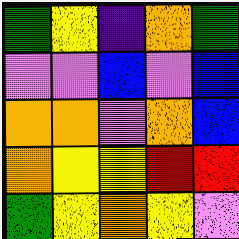[["green", "yellow", "indigo", "orange", "green"], ["violet", "violet", "blue", "violet", "blue"], ["orange", "orange", "violet", "orange", "blue"], ["orange", "yellow", "yellow", "red", "red"], ["green", "yellow", "orange", "yellow", "violet"]]